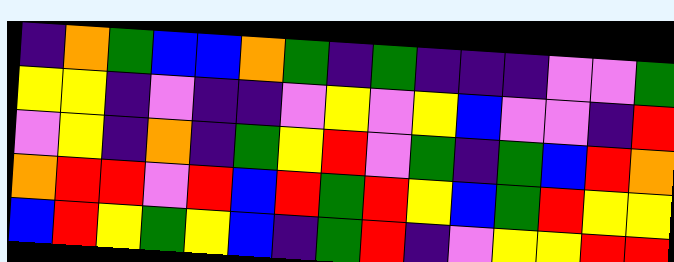[["indigo", "orange", "green", "blue", "blue", "orange", "green", "indigo", "green", "indigo", "indigo", "indigo", "violet", "violet", "green"], ["yellow", "yellow", "indigo", "violet", "indigo", "indigo", "violet", "yellow", "violet", "yellow", "blue", "violet", "violet", "indigo", "red"], ["violet", "yellow", "indigo", "orange", "indigo", "green", "yellow", "red", "violet", "green", "indigo", "green", "blue", "red", "orange"], ["orange", "red", "red", "violet", "red", "blue", "red", "green", "red", "yellow", "blue", "green", "red", "yellow", "yellow"], ["blue", "red", "yellow", "green", "yellow", "blue", "indigo", "green", "red", "indigo", "violet", "yellow", "yellow", "red", "red"]]